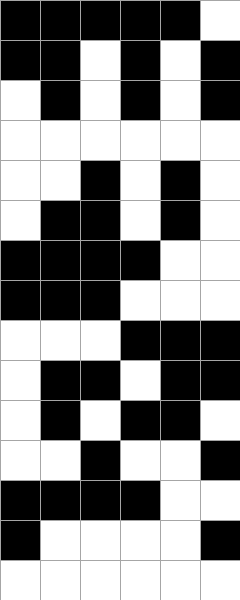[["black", "black", "black", "black", "black", "white"], ["black", "black", "white", "black", "white", "black"], ["white", "black", "white", "black", "white", "black"], ["white", "white", "white", "white", "white", "white"], ["white", "white", "black", "white", "black", "white"], ["white", "black", "black", "white", "black", "white"], ["black", "black", "black", "black", "white", "white"], ["black", "black", "black", "white", "white", "white"], ["white", "white", "white", "black", "black", "black"], ["white", "black", "black", "white", "black", "black"], ["white", "black", "white", "black", "black", "white"], ["white", "white", "black", "white", "white", "black"], ["black", "black", "black", "black", "white", "white"], ["black", "white", "white", "white", "white", "black"], ["white", "white", "white", "white", "white", "white"]]